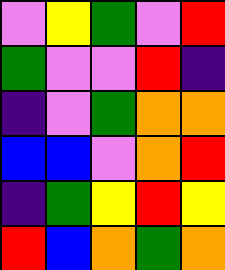[["violet", "yellow", "green", "violet", "red"], ["green", "violet", "violet", "red", "indigo"], ["indigo", "violet", "green", "orange", "orange"], ["blue", "blue", "violet", "orange", "red"], ["indigo", "green", "yellow", "red", "yellow"], ["red", "blue", "orange", "green", "orange"]]